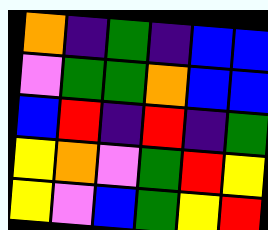[["orange", "indigo", "green", "indigo", "blue", "blue"], ["violet", "green", "green", "orange", "blue", "blue"], ["blue", "red", "indigo", "red", "indigo", "green"], ["yellow", "orange", "violet", "green", "red", "yellow"], ["yellow", "violet", "blue", "green", "yellow", "red"]]